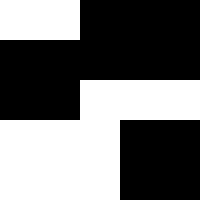[["white", "white", "black", "black", "black"], ["black", "black", "black", "black", "black"], ["black", "black", "white", "white", "white"], ["white", "white", "white", "black", "black"], ["white", "white", "white", "black", "black"]]